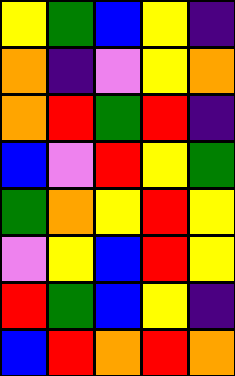[["yellow", "green", "blue", "yellow", "indigo"], ["orange", "indigo", "violet", "yellow", "orange"], ["orange", "red", "green", "red", "indigo"], ["blue", "violet", "red", "yellow", "green"], ["green", "orange", "yellow", "red", "yellow"], ["violet", "yellow", "blue", "red", "yellow"], ["red", "green", "blue", "yellow", "indigo"], ["blue", "red", "orange", "red", "orange"]]